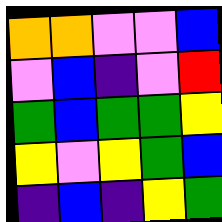[["orange", "orange", "violet", "violet", "blue"], ["violet", "blue", "indigo", "violet", "red"], ["green", "blue", "green", "green", "yellow"], ["yellow", "violet", "yellow", "green", "blue"], ["indigo", "blue", "indigo", "yellow", "green"]]